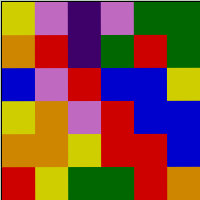[["yellow", "violet", "indigo", "violet", "green", "green"], ["orange", "red", "indigo", "green", "red", "green"], ["blue", "violet", "red", "blue", "blue", "yellow"], ["yellow", "orange", "violet", "red", "blue", "blue"], ["orange", "orange", "yellow", "red", "red", "blue"], ["red", "yellow", "green", "green", "red", "orange"]]